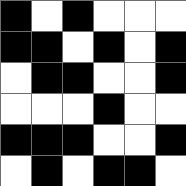[["black", "white", "black", "white", "white", "white"], ["black", "black", "white", "black", "white", "black"], ["white", "black", "black", "white", "white", "black"], ["white", "white", "white", "black", "white", "white"], ["black", "black", "black", "white", "white", "black"], ["white", "black", "white", "black", "black", "white"]]